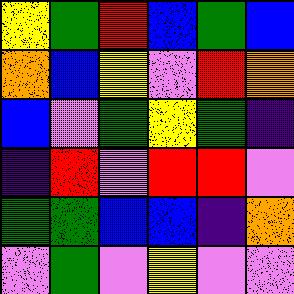[["yellow", "green", "red", "blue", "green", "blue"], ["orange", "blue", "yellow", "violet", "red", "orange"], ["blue", "violet", "green", "yellow", "green", "indigo"], ["indigo", "red", "violet", "red", "red", "violet"], ["green", "green", "blue", "blue", "indigo", "orange"], ["violet", "green", "violet", "yellow", "violet", "violet"]]